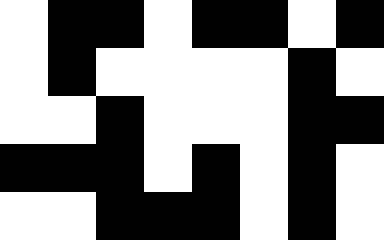[["white", "black", "black", "white", "black", "black", "white", "black"], ["white", "black", "white", "white", "white", "white", "black", "white"], ["white", "white", "black", "white", "white", "white", "black", "black"], ["black", "black", "black", "white", "black", "white", "black", "white"], ["white", "white", "black", "black", "black", "white", "black", "white"]]